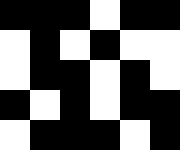[["black", "black", "black", "white", "black", "black"], ["white", "black", "white", "black", "white", "white"], ["white", "black", "black", "white", "black", "white"], ["black", "white", "black", "white", "black", "black"], ["white", "black", "black", "black", "white", "black"]]